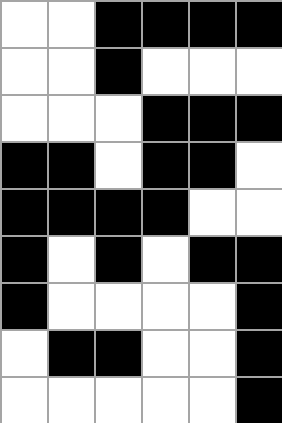[["white", "white", "black", "black", "black", "black"], ["white", "white", "black", "white", "white", "white"], ["white", "white", "white", "black", "black", "black"], ["black", "black", "white", "black", "black", "white"], ["black", "black", "black", "black", "white", "white"], ["black", "white", "black", "white", "black", "black"], ["black", "white", "white", "white", "white", "black"], ["white", "black", "black", "white", "white", "black"], ["white", "white", "white", "white", "white", "black"]]